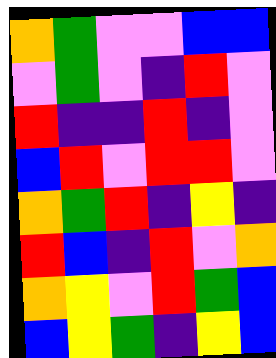[["orange", "green", "violet", "violet", "blue", "blue"], ["violet", "green", "violet", "indigo", "red", "violet"], ["red", "indigo", "indigo", "red", "indigo", "violet"], ["blue", "red", "violet", "red", "red", "violet"], ["orange", "green", "red", "indigo", "yellow", "indigo"], ["red", "blue", "indigo", "red", "violet", "orange"], ["orange", "yellow", "violet", "red", "green", "blue"], ["blue", "yellow", "green", "indigo", "yellow", "blue"]]